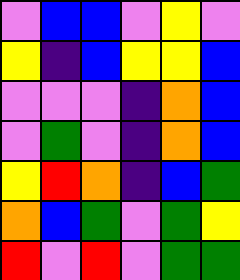[["violet", "blue", "blue", "violet", "yellow", "violet"], ["yellow", "indigo", "blue", "yellow", "yellow", "blue"], ["violet", "violet", "violet", "indigo", "orange", "blue"], ["violet", "green", "violet", "indigo", "orange", "blue"], ["yellow", "red", "orange", "indigo", "blue", "green"], ["orange", "blue", "green", "violet", "green", "yellow"], ["red", "violet", "red", "violet", "green", "green"]]